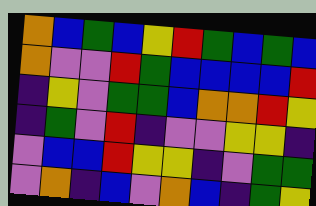[["orange", "blue", "green", "blue", "yellow", "red", "green", "blue", "green", "blue"], ["orange", "violet", "violet", "red", "green", "blue", "blue", "blue", "blue", "red"], ["indigo", "yellow", "violet", "green", "green", "blue", "orange", "orange", "red", "yellow"], ["indigo", "green", "violet", "red", "indigo", "violet", "violet", "yellow", "yellow", "indigo"], ["violet", "blue", "blue", "red", "yellow", "yellow", "indigo", "violet", "green", "green"], ["violet", "orange", "indigo", "blue", "violet", "orange", "blue", "indigo", "green", "yellow"]]